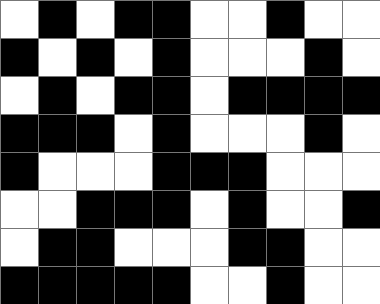[["white", "black", "white", "black", "black", "white", "white", "black", "white", "white"], ["black", "white", "black", "white", "black", "white", "white", "white", "black", "white"], ["white", "black", "white", "black", "black", "white", "black", "black", "black", "black"], ["black", "black", "black", "white", "black", "white", "white", "white", "black", "white"], ["black", "white", "white", "white", "black", "black", "black", "white", "white", "white"], ["white", "white", "black", "black", "black", "white", "black", "white", "white", "black"], ["white", "black", "black", "white", "white", "white", "black", "black", "white", "white"], ["black", "black", "black", "black", "black", "white", "white", "black", "white", "white"]]